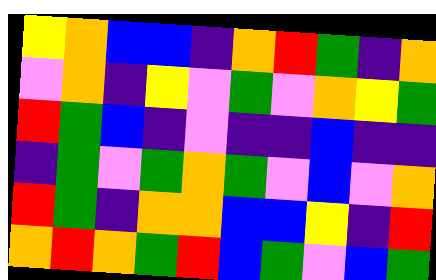[["yellow", "orange", "blue", "blue", "indigo", "orange", "red", "green", "indigo", "orange"], ["violet", "orange", "indigo", "yellow", "violet", "green", "violet", "orange", "yellow", "green"], ["red", "green", "blue", "indigo", "violet", "indigo", "indigo", "blue", "indigo", "indigo"], ["indigo", "green", "violet", "green", "orange", "green", "violet", "blue", "violet", "orange"], ["red", "green", "indigo", "orange", "orange", "blue", "blue", "yellow", "indigo", "red"], ["orange", "red", "orange", "green", "red", "blue", "green", "violet", "blue", "green"]]